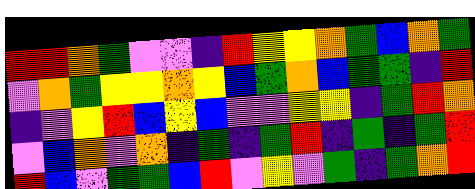[["red", "red", "orange", "green", "violet", "violet", "indigo", "red", "yellow", "yellow", "orange", "green", "blue", "orange", "green"], ["violet", "orange", "green", "yellow", "yellow", "orange", "yellow", "blue", "green", "orange", "blue", "green", "green", "indigo", "red"], ["indigo", "violet", "yellow", "red", "blue", "yellow", "blue", "violet", "violet", "yellow", "yellow", "indigo", "green", "red", "orange"], ["violet", "blue", "orange", "violet", "orange", "indigo", "green", "indigo", "green", "red", "indigo", "green", "indigo", "green", "red"], ["red", "blue", "violet", "green", "green", "blue", "red", "violet", "yellow", "violet", "green", "indigo", "green", "orange", "red"]]